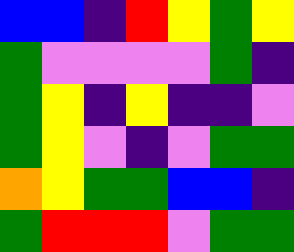[["blue", "blue", "indigo", "red", "yellow", "green", "yellow"], ["green", "violet", "violet", "violet", "violet", "green", "indigo"], ["green", "yellow", "indigo", "yellow", "indigo", "indigo", "violet"], ["green", "yellow", "violet", "indigo", "violet", "green", "green"], ["orange", "yellow", "green", "green", "blue", "blue", "indigo"], ["green", "red", "red", "red", "violet", "green", "green"]]